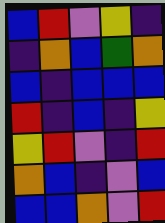[["blue", "red", "violet", "yellow", "indigo"], ["indigo", "orange", "blue", "green", "orange"], ["blue", "indigo", "blue", "blue", "blue"], ["red", "indigo", "blue", "indigo", "yellow"], ["yellow", "red", "violet", "indigo", "red"], ["orange", "blue", "indigo", "violet", "blue"], ["blue", "blue", "orange", "violet", "red"]]